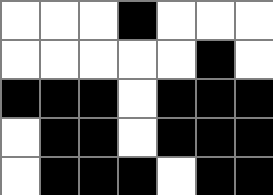[["white", "white", "white", "black", "white", "white", "white"], ["white", "white", "white", "white", "white", "black", "white"], ["black", "black", "black", "white", "black", "black", "black"], ["white", "black", "black", "white", "black", "black", "black"], ["white", "black", "black", "black", "white", "black", "black"]]